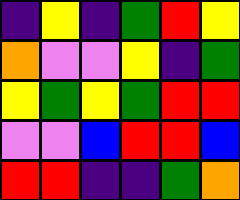[["indigo", "yellow", "indigo", "green", "red", "yellow"], ["orange", "violet", "violet", "yellow", "indigo", "green"], ["yellow", "green", "yellow", "green", "red", "red"], ["violet", "violet", "blue", "red", "red", "blue"], ["red", "red", "indigo", "indigo", "green", "orange"]]